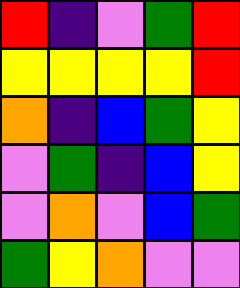[["red", "indigo", "violet", "green", "red"], ["yellow", "yellow", "yellow", "yellow", "red"], ["orange", "indigo", "blue", "green", "yellow"], ["violet", "green", "indigo", "blue", "yellow"], ["violet", "orange", "violet", "blue", "green"], ["green", "yellow", "orange", "violet", "violet"]]